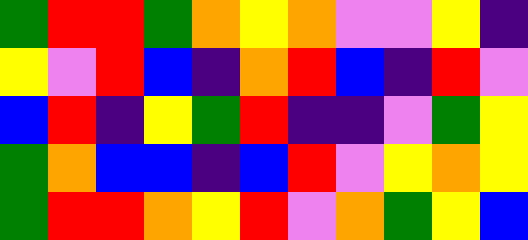[["green", "red", "red", "green", "orange", "yellow", "orange", "violet", "violet", "yellow", "indigo"], ["yellow", "violet", "red", "blue", "indigo", "orange", "red", "blue", "indigo", "red", "violet"], ["blue", "red", "indigo", "yellow", "green", "red", "indigo", "indigo", "violet", "green", "yellow"], ["green", "orange", "blue", "blue", "indigo", "blue", "red", "violet", "yellow", "orange", "yellow"], ["green", "red", "red", "orange", "yellow", "red", "violet", "orange", "green", "yellow", "blue"]]